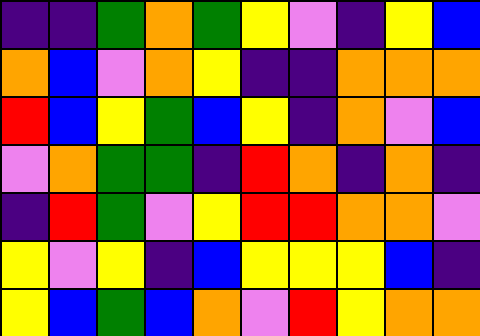[["indigo", "indigo", "green", "orange", "green", "yellow", "violet", "indigo", "yellow", "blue"], ["orange", "blue", "violet", "orange", "yellow", "indigo", "indigo", "orange", "orange", "orange"], ["red", "blue", "yellow", "green", "blue", "yellow", "indigo", "orange", "violet", "blue"], ["violet", "orange", "green", "green", "indigo", "red", "orange", "indigo", "orange", "indigo"], ["indigo", "red", "green", "violet", "yellow", "red", "red", "orange", "orange", "violet"], ["yellow", "violet", "yellow", "indigo", "blue", "yellow", "yellow", "yellow", "blue", "indigo"], ["yellow", "blue", "green", "blue", "orange", "violet", "red", "yellow", "orange", "orange"]]